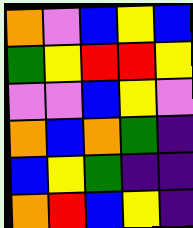[["orange", "violet", "blue", "yellow", "blue"], ["green", "yellow", "red", "red", "yellow"], ["violet", "violet", "blue", "yellow", "violet"], ["orange", "blue", "orange", "green", "indigo"], ["blue", "yellow", "green", "indigo", "indigo"], ["orange", "red", "blue", "yellow", "indigo"]]